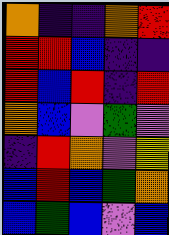[["orange", "indigo", "indigo", "orange", "red"], ["red", "red", "blue", "indigo", "indigo"], ["red", "blue", "red", "indigo", "red"], ["orange", "blue", "violet", "green", "violet"], ["indigo", "red", "orange", "violet", "yellow"], ["blue", "red", "blue", "green", "orange"], ["blue", "green", "blue", "violet", "blue"]]